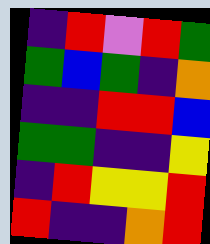[["indigo", "red", "violet", "red", "green"], ["green", "blue", "green", "indigo", "orange"], ["indigo", "indigo", "red", "red", "blue"], ["green", "green", "indigo", "indigo", "yellow"], ["indigo", "red", "yellow", "yellow", "red"], ["red", "indigo", "indigo", "orange", "red"]]